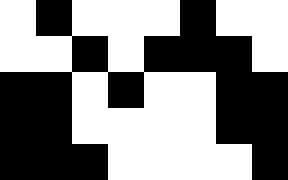[["white", "black", "white", "white", "white", "black", "white", "white"], ["white", "white", "black", "white", "black", "black", "black", "white"], ["black", "black", "white", "black", "white", "white", "black", "black"], ["black", "black", "white", "white", "white", "white", "black", "black"], ["black", "black", "black", "white", "white", "white", "white", "black"]]